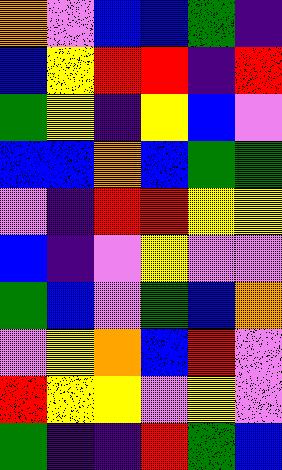[["orange", "violet", "blue", "blue", "green", "indigo"], ["blue", "yellow", "red", "red", "indigo", "red"], ["green", "yellow", "indigo", "yellow", "blue", "violet"], ["blue", "blue", "orange", "blue", "green", "green"], ["violet", "indigo", "red", "red", "yellow", "yellow"], ["blue", "indigo", "violet", "yellow", "violet", "violet"], ["green", "blue", "violet", "green", "blue", "orange"], ["violet", "yellow", "orange", "blue", "red", "violet"], ["red", "yellow", "yellow", "violet", "yellow", "violet"], ["green", "indigo", "indigo", "red", "green", "blue"]]